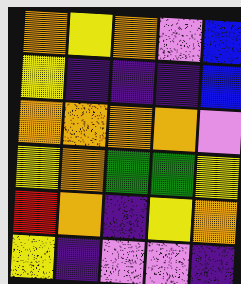[["orange", "yellow", "orange", "violet", "blue"], ["yellow", "indigo", "indigo", "indigo", "blue"], ["orange", "orange", "orange", "orange", "violet"], ["yellow", "orange", "green", "green", "yellow"], ["red", "orange", "indigo", "yellow", "orange"], ["yellow", "indigo", "violet", "violet", "indigo"]]